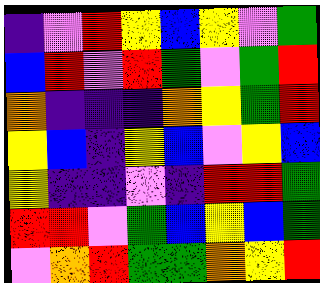[["indigo", "violet", "red", "yellow", "blue", "yellow", "violet", "green"], ["blue", "red", "violet", "red", "green", "violet", "green", "red"], ["orange", "indigo", "indigo", "indigo", "orange", "yellow", "green", "red"], ["yellow", "blue", "indigo", "yellow", "blue", "violet", "yellow", "blue"], ["yellow", "indigo", "indigo", "violet", "indigo", "red", "red", "green"], ["red", "red", "violet", "green", "blue", "yellow", "blue", "green"], ["violet", "orange", "red", "green", "green", "orange", "yellow", "red"]]